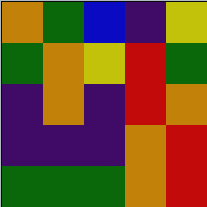[["orange", "green", "blue", "indigo", "yellow"], ["green", "orange", "yellow", "red", "green"], ["indigo", "orange", "indigo", "red", "orange"], ["indigo", "indigo", "indigo", "orange", "red"], ["green", "green", "green", "orange", "red"]]